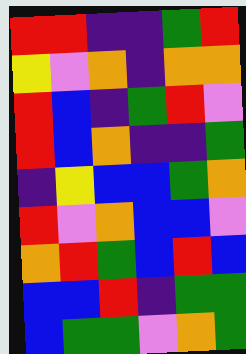[["red", "red", "indigo", "indigo", "green", "red"], ["yellow", "violet", "orange", "indigo", "orange", "orange"], ["red", "blue", "indigo", "green", "red", "violet"], ["red", "blue", "orange", "indigo", "indigo", "green"], ["indigo", "yellow", "blue", "blue", "green", "orange"], ["red", "violet", "orange", "blue", "blue", "violet"], ["orange", "red", "green", "blue", "red", "blue"], ["blue", "blue", "red", "indigo", "green", "green"], ["blue", "green", "green", "violet", "orange", "green"]]